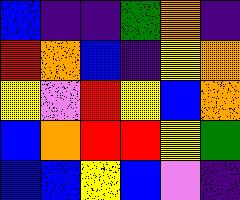[["blue", "indigo", "indigo", "green", "orange", "indigo"], ["red", "orange", "blue", "indigo", "yellow", "orange"], ["yellow", "violet", "red", "yellow", "blue", "orange"], ["blue", "orange", "red", "red", "yellow", "green"], ["blue", "blue", "yellow", "blue", "violet", "indigo"]]